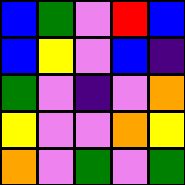[["blue", "green", "violet", "red", "blue"], ["blue", "yellow", "violet", "blue", "indigo"], ["green", "violet", "indigo", "violet", "orange"], ["yellow", "violet", "violet", "orange", "yellow"], ["orange", "violet", "green", "violet", "green"]]